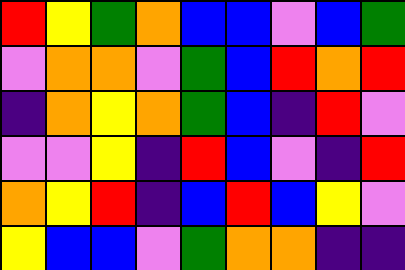[["red", "yellow", "green", "orange", "blue", "blue", "violet", "blue", "green"], ["violet", "orange", "orange", "violet", "green", "blue", "red", "orange", "red"], ["indigo", "orange", "yellow", "orange", "green", "blue", "indigo", "red", "violet"], ["violet", "violet", "yellow", "indigo", "red", "blue", "violet", "indigo", "red"], ["orange", "yellow", "red", "indigo", "blue", "red", "blue", "yellow", "violet"], ["yellow", "blue", "blue", "violet", "green", "orange", "orange", "indigo", "indigo"]]